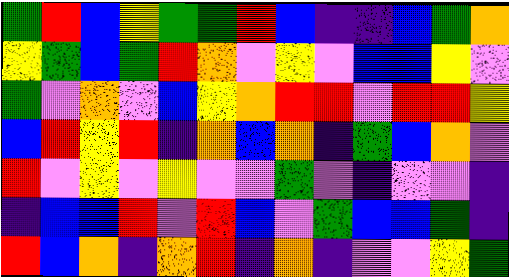[["green", "red", "blue", "yellow", "green", "green", "red", "blue", "indigo", "indigo", "blue", "green", "orange"], ["yellow", "green", "blue", "green", "red", "orange", "violet", "yellow", "violet", "blue", "blue", "yellow", "violet"], ["green", "violet", "orange", "violet", "blue", "yellow", "orange", "red", "red", "violet", "red", "red", "yellow"], ["blue", "red", "yellow", "red", "indigo", "orange", "blue", "orange", "indigo", "green", "blue", "orange", "violet"], ["red", "violet", "yellow", "violet", "yellow", "violet", "violet", "green", "violet", "indigo", "violet", "violet", "indigo"], ["indigo", "blue", "blue", "red", "violet", "red", "blue", "violet", "green", "blue", "blue", "green", "indigo"], ["red", "blue", "orange", "indigo", "orange", "red", "indigo", "orange", "indigo", "violet", "violet", "yellow", "green"]]